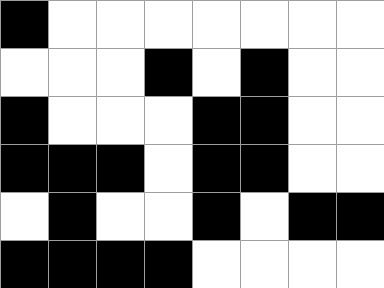[["black", "white", "white", "white", "white", "white", "white", "white"], ["white", "white", "white", "black", "white", "black", "white", "white"], ["black", "white", "white", "white", "black", "black", "white", "white"], ["black", "black", "black", "white", "black", "black", "white", "white"], ["white", "black", "white", "white", "black", "white", "black", "black"], ["black", "black", "black", "black", "white", "white", "white", "white"]]